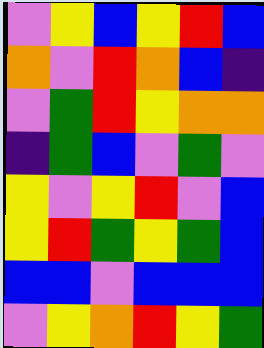[["violet", "yellow", "blue", "yellow", "red", "blue"], ["orange", "violet", "red", "orange", "blue", "indigo"], ["violet", "green", "red", "yellow", "orange", "orange"], ["indigo", "green", "blue", "violet", "green", "violet"], ["yellow", "violet", "yellow", "red", "violet", "blue"], ["yellow", "red", "green", "yellow", "green", "blue"], ["blue", "blue", "violet", "blue", "blue", "blue"], ["violet", "yellow", "orange", "red", "yellow", "green"]]